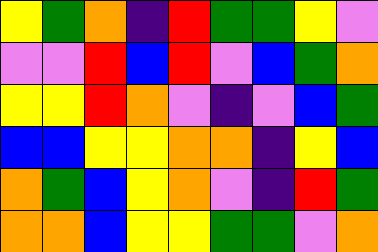[["yellow", "green", "orange", "indigo", "red", "green", "green", "yellow", "violet"], ["violet", "violet", "red", "blue", "red", "violet", "blue", "green", "orange"], ["yellow", "yellow", "red", "orange", "violet", "indigo", "violet", "blue", "green"], ["blue", "blue", "yellow", "yellow", "orange", "orange", "indigo", "yellow", "blue"], ["orange", "green", "blue", "yellow", "orange", "violet", "indigo", "red", "green"], ["orange", "orange", "blue", "yellow", "yellow", "green", "green", "violet", "orange"]]